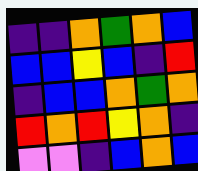[["indigo", "indigo", "orange", "green", "orange", "blue"], ["blue", "blue", "yellow", "blue", "indigo", "red"], ["indigo", "blue", "blue", "orange", "green", "orange"], ["red", "orange", "red", "yellow", "orange", "indigo"], ["violet", "violet", "indigo", "blue", "orange", "blue"]]